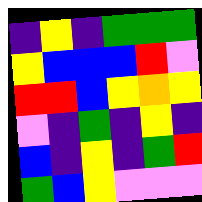[["indigo", "yellow", "indigo", "green", "green", "green"], ["yellow", "blue", "blue", "blue", "red", "violet"], ["red", "red", "blue", "yellow", "orange", "yellow"], ["violet", "indigo", "green", "indigo", "yellow", "indigo"], ["blue", "indigo", "yellow", "indigo", "green", "red"], ["green", "blue", "yellow", "violet", "violet", "violet"]]